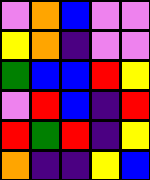[["violet", "orange", "blue", "violet", "violet"], ["yellow", "orange", "indigo", "violet", "violet"], ["green", "blue", "blue", "red", "yellow"], ["violet", "red", "blue", "indigo", "red"], ["red", "green", "red", "indigo", "yellow"], ["orange", "indigo", "indigo", "yellow", "blue"]]